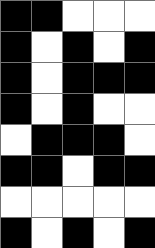[["black", "black", "white", "white", "white"], ["black", "white", "black", "white", "black"], ["black", "white", "black", "black", "black"], ["black", "white", "black", "white", "white"], ["white", "black", "black", "black", "white"], ["black", "black", "white", "black", "black"], ["white", "white", "white", "white", "white"], ["black", "white", "black", "white", "black"]]